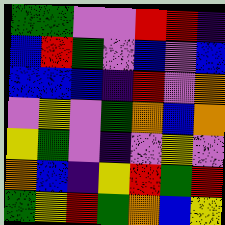[["green", "green", "violet", "violet", "red", "red", "indigo"], ["blue", "red", "green", "violet", "blue", "violet", "blue"], ["blue", "blue", "blue", "indigo", "red", "violet", "orange"], ["violet", "yellow", "violet", "green", "orange", "blue", "orange"], ["yellow", "green", "violet", "indigo", "violet", "yellow", "violet"], ["orange", "blue", "indigo", "yellow", "red", "green", "red"], ["green", "yellow", "red", "green", "orange", "blue", "yellow"]]